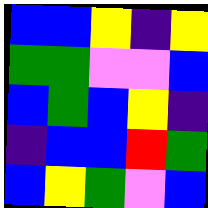[["blue", "blue", "yellow", "indigo", "yellow"], ["green", "green", "violet", "violet", "blue"], ["blue", "green", "blue", "yellow", "indigo"], ["indigo", "blue", "blue", "red", "green"], ["blue", "yellow", "green", "violet", "blue"]]